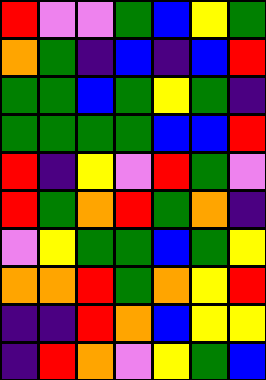[["red", "violet", "violet", "green", "blue", "yellow", "green"], ["orange", "green", "indigo", "blue", "indigo", "blue", "red"], ["green", "green", "blue", "green", "yellow", "green", "indigo"], ["green", "green", "green", "green", "blue", "blue", "red"], ["red", "indigo", "yellow", "violet", "red", "green", "violet"], ["red", "green", "orange", "red", "green", "orange", "indigo"], ["violet", "yellow", "green", "green", "blue", "green", "yellow"], ["orange", "orange", "red", "green", "orange", "yellow", "red"], ["indigo", "indigo", "red", "orange", "blue", "yellow", "yellow"], ["indigo", "red", "orange", "violet", "yellow", "green", "blue"]]